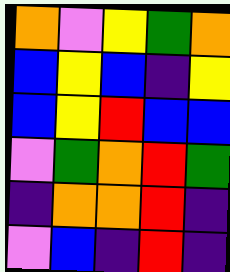[["orange", "violet", "yellow", "green", "orange"], ["blue", "yellow", "blue", "indigo", "yellow"], ["blue", "yellow", "red", "blue", "blue"], ["violet", "green", "orange", "red", "green"], ["indigo", "orange", "orange", "red", "indigo"], ["violet", "blue", "indigo", "red", "indigo"]]